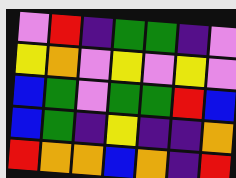[["violet", "red", "indigo", "green", "green", "indigo", "violet"], ["yellow", "orange", "violet", "yellow", "violet", "yellow", "violet"], ["blue", "green", "violet", "green", "green", "red", "blue"], ["blue", "green", "indigo", "yellow", "indigo", "indigo", "orange"], ["red", "orange", "orange", "blue", "orange", "indigo", "red"]]